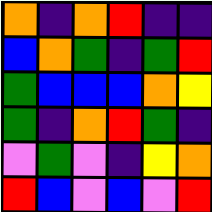[["orange", "indigo", "orange", "red", "indigo", "indigo"], ["blue", "orange", "green", "indigo", "green", "red"], ["green", "blue", "blue", "blue", "orange", "yellow"], ["green", "indigo", "orange", "red", "green", "indigo"], ["violet", "green", "violet", "indigo", "yellow", "orange"], ["red", "blue", "violet", "blue", "violet", "red"]]